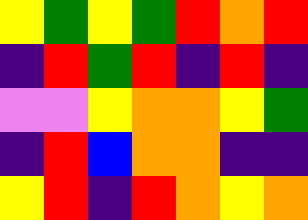[["yellow", "green", "yellow", "green", "red", "orange", "red"], ["indigo", "red", "green", "red", "indigo", "red", "indigo"], ["violet", "violet", "yellow", "orange", "orange", "yellow", "green"], ["indigo", "red", "blue", "orange", "orange", "indigo", "indigo"], ["yellow", "red", "indigo", "red", "orange", "yellow", "orange"]]